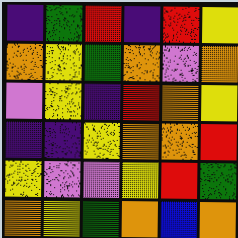[["indigo", "green", "red", "indigo", "red", "yellow"], ["orange", "yellow", "green", "orange", "violet", "orange"], ["violet", "yellow", "indigo", "red", "orange", "yellow"], ["indigo", "indigo", "yellow", "orange", "orange", "red"], ["yellow", "violet", "violet", "yellow", "red", "green"], ["orange", "yellow", "green", "orange", "blue", "orange"]]